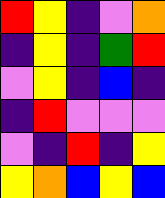[["red", "yellow", "indigo", "violet", "orange"], ["indigo", "yellow", "indigo", "green", "red"], ["violet", "yellow", "indigo", "blue", "indigo"], ["indigo", "red", "violet", "violet", "violet"], ["violet", "indigo", "red", "indigo", "yellow"], ["yellow", "orange", "blue", "yellow", "blue"]]